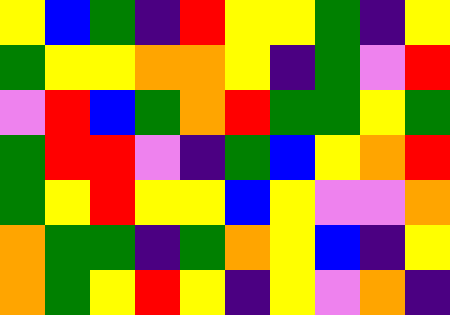[["yellow", "blue", "green", "indigo", "red", "yellow", "yellow", "green", "indigo", "yellow"], ["green", "yellow", "yellow", "orange", "orange", "yellow", "indigo", "green", "violet", "red"], ["violet", "red", "blue", "green", "orange", "red", "green", "green", "yellow", "green"], ["green", "red", "red", "violet", "indigo", "green", "blue", "yellow", "orange", "red"], ["green", "yellow", "red", "yellow", "yellow", "blue", "yellow", "violet", "violet", "orange"], ["orange", "green", "green", "indigo", "green", "orange", "yellow", "blue", "indigo", "yellow"], ["orange", "green", "yellow", "red", "yellow", "indigo", "yellow", "violet", "orange", "indigo"]]